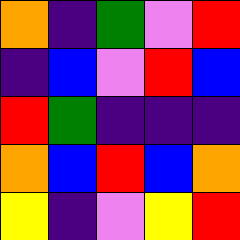[["orange", "indigo", "green", "violet", "red"], ["indigo", "blue", "violet", "red", "blue"], ["red", "green", "indigo", "indigo", "indigo"], ["orange", "blue", "red", "blue", "orange"], ["yellow", "indigo", "violet", "yellow", "red"]]